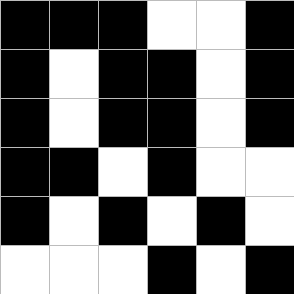[["black", "black", "black", "white", "white", "black"], ["black", "white", "black", "black", "white", "black"], ["black", "white", "black", "black", "white", "black"], ["black", "black", "white", "black", "white", "white"], ["black", "white", "black", "white", "black", "white"], ["white", "white", "white", "black", "white", "black"]]